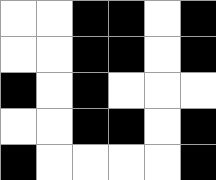[["white", "white", "black", "black", "white", "black"], ["white", "white", "black", "black", "white", "black"], ["black", "white", "black", "white", "white", "white"], ["white", "white", "black", "black", "white", "black"], ["black", "white", "white", "white", "white", "black"]]